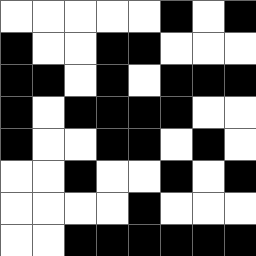[["white", "white", "white", "white", "white", "black", "white", "black"], ["black", "white", "white", "black", "black", "white", "white", "white"], ["black", "black", "white", "black", "white", "black", "black", "black"], ["black", "white", "black", "black", "black", "black", "white", "white"], ["black", "white", "white", "black", "black", "white", "black", "white"], ["white", "white", "black", "white", "white", "black", "white", "black"], ["white", "white", "white", "white", "black", "white", "white", "white"], ["white", "white", "black", "black", "black", "black", "black", "black"]]